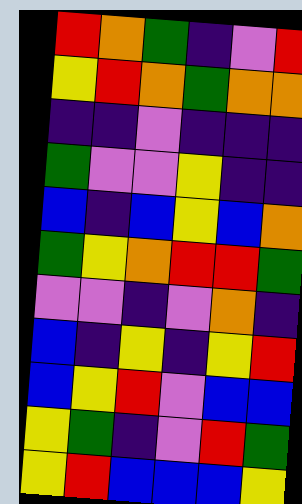[["red", "orange", "green", "indigo", "violet", "red"], ["yellow", "red", "orange", "green", "orange", "orange"], ["indigo", "indigo", "violet", "indigo", "indigo", "indigo"], ["green", "violet", "violet", "yellow", "indigo", "indigo"], ["blue", "indigo", "blue", "yellow", "blue", "orange"], ["green", "yellow", "orange", "red", "red", "green"], ["violet", "violet", "indigo", "violet", "orange", "indigo"], ["blue", "indigo", "yellow", "indigo", "yellow", "red"], ["blue", "yellow", "red", "violet", "blue", "blue"], ["yellow", "green", "indigo", "violet", "red", "green"], ["yellow", "red", "blue", "blue", "blue", "yellow"]]